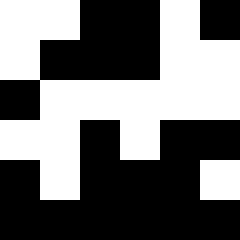[["white", "white", "black", "black", "white", "black"], ["white", "black", "black", "black", "white", "white"], ["black", "white", "white", "white", "white", "white"], ["white", "white", "black", "white", "black", "black"], ["black", "white", "black", "black", "black", "white"], ["black", "black", "black", "black", "black", "black"]]